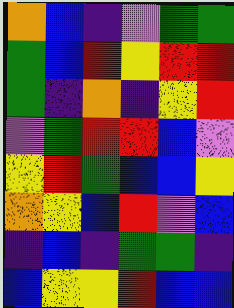[["orange", "blue", "indigo", "violet", "green", "green"], ["green", "blue", "red", "yellow", "red", "red"], ["green", "indigo", "orange", "indigo", "yellow", "red"], ["violet", "green", "red", "red", "blue", "violet"], ["yellow", "red", "green", "blue", "blue", "yellow"], ["orange", "yellow", "blue", "red", "violet", "blue"], ["indigo", "blue", "indigo", "green", "green", "indigo"], ["blue", "yellow", "yellow", "red", "blue", "blue"]]